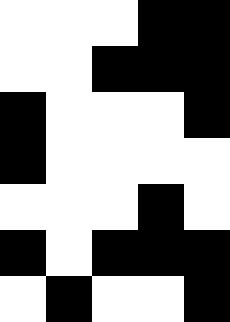[["white", "white", "white", "black", "black"], ["white", "white", "black", "black", "black"], ["black", "white", "white", "white", "black"], ["black", "white", "white", "white", "white"], ["white", "white", "white", "black", "white"], ["black", "white", "black", "black", "black"], ["white", "black", "white", "white", "black"]]